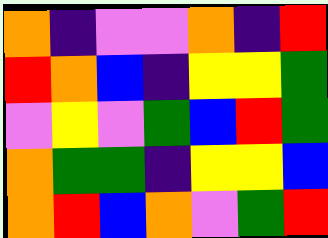[["orange", "indigo", "violet", "violet", "orange", "indigo", "red"], ["red", "orange", "blue", "indigo", "yellow", "yellow", "green"], ["violet", "yellow", "violet", "green", "blue", "red", "green"], ["orange", "green", "green", "indigo", "yellow", "yellow", "blue"], ["orange", "red", "blue", "orange", "violet", "green", "red"]]